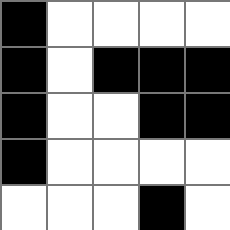[["black", "white", "white", "white", "white"], ["black", "white", "black", "black", "black"], ["black", "white", "white", "black", "black"], ["black", "white", "white", "white", "white"], ["white", "white", "white", "black", "white"]]